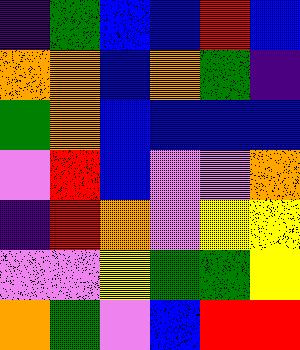[["indigo", "green", "blue", "blue", "red", "blue"], ["orange", "orange", "blue", "orange", "green", "indigo"], ["green", "orange", "blue", "blue", "blue", "blue"], ["violet", "red", "blue", "violet", "violet", "orange"], ["indigo", "red", "orange", "violet", "yellow", "yellow"], ["violet", "violet", "yellow", "green", "green", "yellow"], ["orange", "green", "violet", "blue", "red", "red"]]